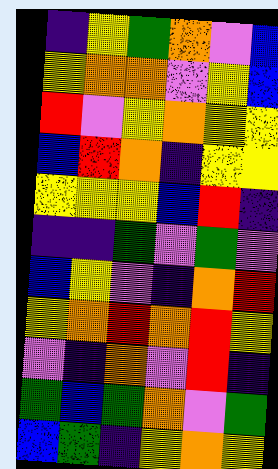[["indigo", "yellow", "green", "orange", "violet", "blue"], ["yellow", "orange", "orange", "violet", "yellow", "blue"], ["red", "violet", "yellow", "orange", "yellow", "yellow"], ["blue", "red", "orange", "indigo", "yellow", "yellow"], ["yellow", "yellow", "yellow", "blue", "red", "indigo"], ["indigo", "indigo", "green", "violet", "green", "violet"], ["blue", "yellow", "violet", "indigo", "orange", "red"], ["yellow", "orange", "red", "orange", "red", "yellow"], ["violet", "indigo", "orange", "violet", "red", "indigo"], ["green", "blue", "green", "orange", "violet", "green"], ["blue", "green", "indigo", "yellow", "orange", "yellow"]]